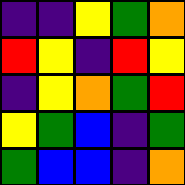[["indigo", "indigo", "yellow", "green", "orange"], ["red", "yellow", "indigo", "red", "yellow"], ["indigo", "yellow", "orange", "green", "red"], ["yellow", "green", "blue", "indigo", "green"], ["green", "blue", "blue", "indigo", "orange"]]